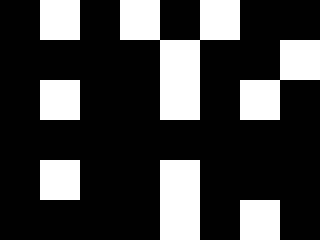[["black", "white", "black", "white", "black", "white", "black", "black"], ["black", "black", "black", "black", "white", "black", "black", "white"], ["black", "white", "black", "black", "white", "black", "white", "black"], ["black", "black", "black", "black", "black", "black", "black", "black"], ["black", "white", "black", "black", "white", "black", "black", "black"], ["black", "black", "black", "black", "white", "black", "white", "black"]]